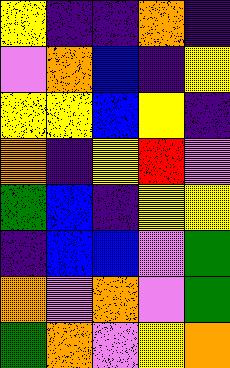[["yellow", "indigo", "indigo", "orange", "indigo"], ["violet", "orange", "blue", "indigo", "yellow"], ["yellow", "yellow", "blue", "yellow", "indigo"], ["orange", "indigo", "yellow", "red", "violet"], ["green", "blue", "indigo", "yellow", "yellow"], ["indigo", "blue", "blue", "violet", "green"], ["orange", "violet", "orange", "violet", "green"], ["green", "orange", "violet", "yellow", "orange"]]